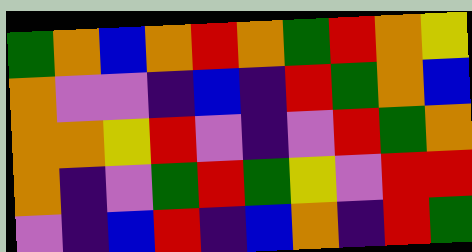[["green", "orange", "blue", "orange", "red", "orange", "green", "red", "orange", "yellow"], ["orange", "violet", "violet", "indigo", "blue", "indigo", "red", "green", "orange", "blue"], ["orange", "orange", "yellow", "red", "violet", "indigo", "violet", "red", "green", "orange"], ["orange", "indigo", "violet", "green", "red", "green", "yellow", "violet", "red", "red"], ["violet", "indigo", "blue", "red", "indigo", "blue", "orange", "indigo", "red", "green"]]